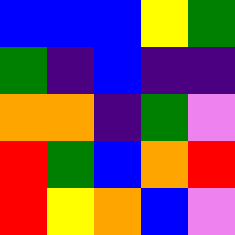[["blue", "blue", "blue", "yellow", "green"], ["green", "indigo", "blue", "indigo", "indigo"], ["orange", "orange", "indigo", "green", "violet"], ["red", "green", "blue", "orange", "red"], ["red", "yellow", "orange", "blue", "violet"]]